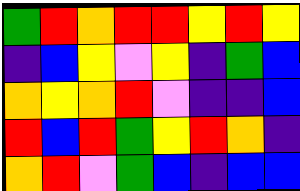[["green", "red", "orange", "red", "red", "yellow", "red", "yellow"], ["indigo", "blue", "yellow", "violet", "yellow", "indigo", "green", "blue"], ["orange", "yellow", "orange", "red", "violet", "indigo", "indigo", "blue"], ["red", "blue", "red", "green", "yellow", "red", "orange", "indigo"], ["orange", "red", "violet", "green", "blue", "indigo", "blue", "blue"]]